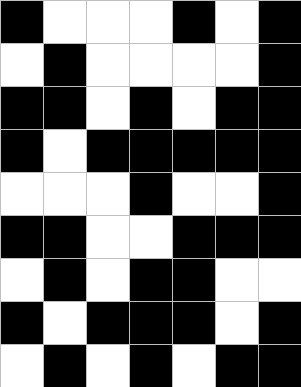[["black", "white", "white", "white", "black", "white", "black"], ["white", "black", "white", "white", "white", "white", "black"], ["black", "black", "white", "black", "white", "black", "black"], ["black", "white", "black", "black", "black", "black", "black"], ["white", "white", "white", "black", "white", "white", "black"], ["black", "black", "white", "white", "black", "black", "black"], ["white", "black", "white", "black", "black", "white", "white"], ["black", "white", "black", "black", "black", "white", "black"], ["white", "black", "white", "black", "white", "black", "black"]]